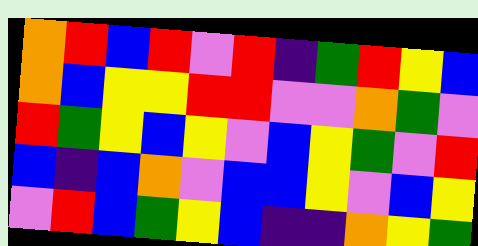[["orange", "red", "blue", "red", "violet", "red", "indigo", "green", "red", "yellow", "blue"], ["orange", "blue", "yellow", "yellow", "red", "red", "violet", "violet", "orange", "green", "violet"], ["red", "green", "yellow", "blue", "yellow", "violet", "blue", "yellow", "green", "violet", "red"], ["blue", "indigo", "blue", "orange", "violet", "blue", "blue", "yellow", "violet", "blue", "yellow"], ["violet", "red", "blue", "green", "yellow", "blue", "indigo", "indigo", "orange", "yellow", "green"]]